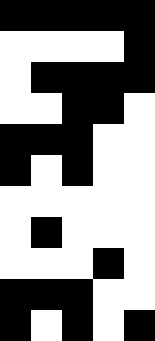[["black", "black", "black", "black", "black"], ["white", "white", "white", "white", "black"], ["white", "black", "black", "black", "black"], ["white", "white", "black", "black", "white"], ["black", "black", "black", "white", "white"], ["black", "white", "black", "white", "white"], ["white", "white", "white", "white", "white"], ["white", "black", "white", "white", "white"], ["white", "white", "white", "black", "white"], ["black", "black", "black", "white", "white"], ["black", "white", "black", "white", "black"]]